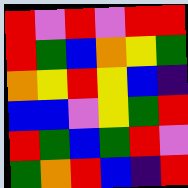[["red", "violet", "red", "violet", "red", "red"], ["red", "green", "blue", "orange", "yellow", "green"], ["orange", "yellow", "red", "yellow", "blue", "indigo"], ["blue", "blue", "violet", "yellow", "green", "red"], ["red", "green", "blue", "green", "red", "violet"], ["green", "orange", "red", "blue", "indigo", "red"]]